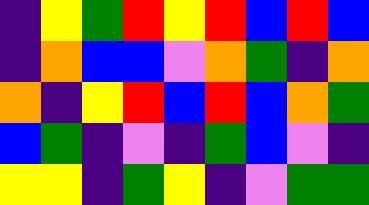[["indigo", "yellow", "green", "red", "yellow", "red", "blue", "red", "blue"], ["indigo", "orange", "blue", "blue", "violet", "orange", "green", "indigo", "orange"], ["orange", "indigo", "yellow", "red", "blue", "red", "blue", "orange", "green"], ["blue", "green", "indigo", "violet", "indigo", "green", "blue", "violet", "indigo"], ["yellow", "yellow", "indigo", "green", "yellow", "indigo", "violet", "green", "green"]]